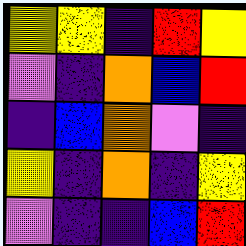[["yellow", "yellow", "indigo", "red", "yellow"], ["violet", "indigo", "orange", "blue", "red"], ["indigo", "blue", "orange", "violet", "indigo"], ["yellow", "indigo", "orange", "indigo", "yellow"], ["violet", "indigo", "indigo", "blue", "red"]]